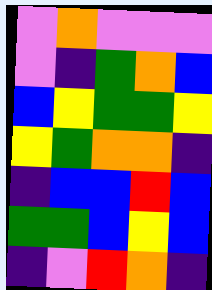[["violet", "orange", "violet", "violet", "violet"], ["violet", "indigo", "green", "orange", "blue"], ["blue", "yellow", "green", "green", "yellow"], ["yellow", "green", "orange", "orange", "indigo"], ["indigo", "blue", "blue", "red", "blue"], ["green", "green", "blue", "yellow", "blue"], ["indigo", "violet", "red", "orange", "indigo"]]